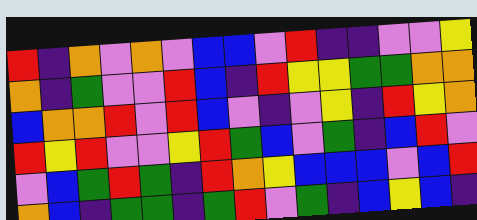[["red", "indigo", "orange", "violet", "orange", "violet", "blue", "blue", "violet", "red", "indigo", "indigo", "violet", "violet", "yellow"], ["orange", "indigo", "green", "violet", "violet", "red", "blue", "indigo", "red", "yellow", "yellow", "green", "green", "orange", "orange"], ["blue", "orange", "orange", "red", "violet", "red", "blue", "violet", "indigo", "violet", "yellow", "indigo", "red", "yellow", "orange"], ["red", "yellow", "red", "violet", "violet", "yellow", "red", "green", "blue", "violet", "green", "indigo", "blue", "red", "violet"], ["violet", "blue", "green", "red", "green", "indigo", "red", "orange", "yellow", "blue", "blue", "blue", "violet", "blue", "red"], ["orange", "blue", "indigo", "green", "green", "indigo", "green", "red", "violet", "green", "indigo", "blue", "yellow", "blue", "indigo"]]